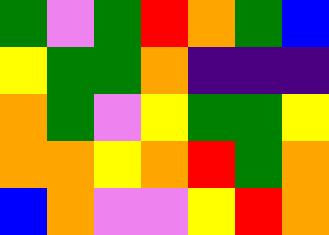[["green", "violet", "green", "red", "orange", "green", "blue"], ["yellow", "green", "green", "orange", "indigo", "indigo", "indigo"], ["orange", "green", "violet", "yellow", "green", "green", "yellow"], ["orange", "orange", "yellow", "orange", "red", "green", "orange"], ["blue", "orange", "violet", "violet", "yellow", "red", "orange"]]